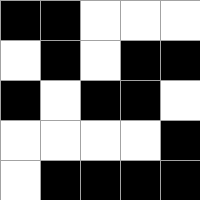[["black", "black", "white", "white", "white"], ["white", "black", "white", "black", "black"], ["black", "white", "black", "black", "white"], ["white", "white", "white", "white", "black"], ["white", "black", "black", "black", "black"]]